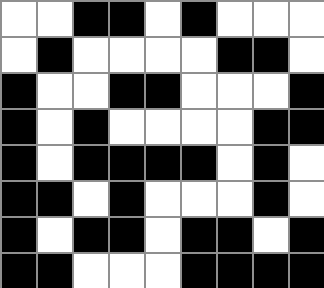[["white", "white", "black", "black", "white", "black", "white", "white", "white"], ["white", "black", "white", "white", "white", "white", "black", "black", "white"], ["black", "white", "white", "black", "black", "white", "white", "white", "black"], ["black", "white", "black", "white", "white", "white", "white", "black", "black"], ["black", "white", "black", "black", "black", "black", "white", "black", "white"], ["black", "black", "white", "black", "white", "white", "white", "black", "white"], ["black", "white", "black", "black", "white", "black", "black", "white", "black"], ["black", "black", "white", "white", "white", "black", "black", "black", "black"]]